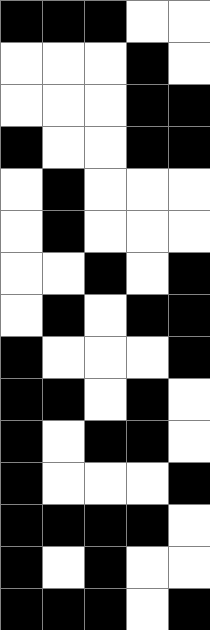[["black", "black", "black", "white", "white"], ["white", "white", "white", "black", "white"], ["white", "white", "white", "black", "black"], ["black", "white", "white", "black", "black"], ["white", "black", "white", "white", "white"], ["white", "black", "white", "white", "white"], ["white", "white", "black", "white", "black"], ["white", "black", "white", "black", "black"], ["black", "white", "white", "white", "black"], ["black", "black", "white", "black", "white"], ["black", "white", "black", "black", "white"], ["black", "white", "white", "white", "black"], ["black", "black", "black", "black", "white"], ["black", "white", "black", "white", "white"], ["black", "black", "black", "white", "black"]]